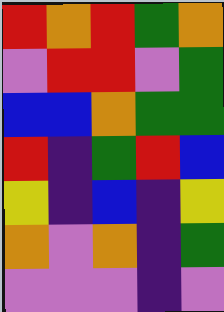[["red", "orange", "red", "green", "orange"], ["violet", "red", "red", "violet", "green"], ["blue", "blue", "orange", "green", "green"], ["red", "indigo", "green", "red", "blue"], ["yellow", "indigo", "blue", "indigo", "yellow"], ["orange", "violet", "orange", "indigo", "green"], ["violet", "violet", "violet", "indigo", "violet"]]